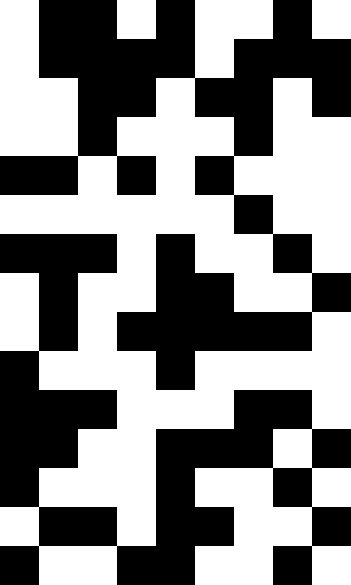[["white", "black", "black", "white", "black", "white", "white", "black", "white"], ["white", "black", "black", "black", "black", "white", "black", "black", "black"], ["white", "white", "black", "black", "white", "black", "black", "white", "black"], ["white", "white", "black", "white", "white", "white", "black", "white", "white"], ["black", "black", "white", "black", "white", "black", "white", "white", "white"], ["white", "white", "white", "white", "white", "white", "black", "white", "white"], ["black", "black", "black", "white", "black", "white", "white", "black", "white"], ["white", "black", "white", "white", "black", "black", "white", "white", "black"], ["white", "black", "white", "black", "black", "black", "black", "black", "white"], ["black", "white", "white", "white", "black", "white", "white", "white", "white"], ["black", "black", "black", "white", "white", "white", "black", "black", "white"], ["black", "black", "white", "white", "black", "black", "black", "white", "black"], ["black", "white", "white", "white", "black", "white", "white", "black", "white"], ["white", "black", "black", "white", "black", "black", "white", "white", "black"], ["black", "white", "white", "black", "black", "white", "white", "black", "white"]]